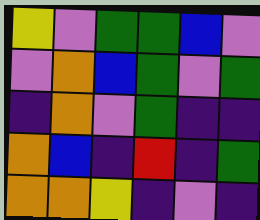[["yellow", "violet", "green", "green", "blue", "violet"], ["violet", "orange", "blue", "green", "violet", "green"], ["indigo", "orange", "violet", "green", "indigo", "indigo"], ["orange", "blue", "indigo", "red", "indigo", "green"], ["orange", "orange", "yellow", "indigo", "violet", "indigo"]]